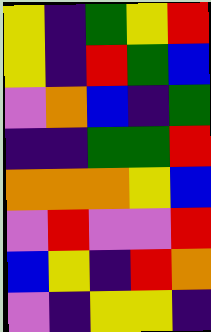[["yellow", "indigo", "green", "yellow", "red"], ["yellow", "indigo", "red", "green", "blue"], ["violet", "orange", "blue", "indigo", "green"], ["indigo", "indigo", "green", "green", "red"], ["orange", "orange", "orange", "yellow", "blue"], ["violet", "red", "violet", "violet", "red"], ["blue", "yellow", "indigo", "red", "orange"], ["violet", "indigo", "yellow", "yellow", "indigo"]]